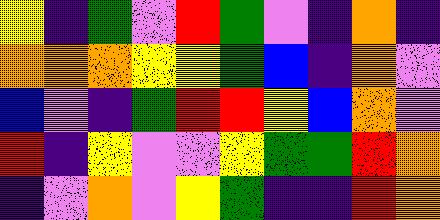[["yellow", "indigo", "green", "violet", "red", "green", "violet", "indigo", "orange", "indigo"], ["orange", "orange", "orange", "yellow", "yellow", "green", "blue", "indigo", "orange", "violet"], ["blue", "violet", "indigo", "green", "red", "red", "yellow", "blue", "orange", "violet"], ["red", "indigo", "yellow", "violet", "violet", "yellow", "green", "green", "red", "orange"], ["indigo", "violet", "orange", "violet", "yellow", "green", "indigo", "indigo", "red", "orange"]]